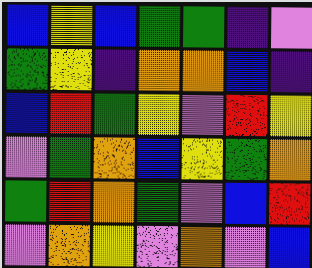[["blue", "yellow", "blue", "green", "green", "indigo", "violet"], ["green", "yellow", "indigo", "orange", "orange", "blue", "indigo"], ["blue", "red", "green", "yellow", "violet", "red", "yellow"], ["violet", "green", "orange", "blue", "yellow", "green", "orange"], ["green", "red", "orange", "green", "violet", "blue", "red"], ["violet", "orange", "yellow", "violet", "orange", "violet", "blue"]]